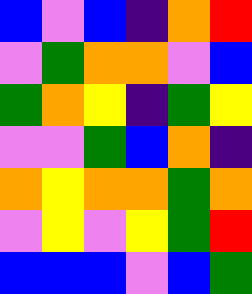[["blue", "violet", "blue", "indigo", "orange", "red"], ["violet", "green", "orange", "orange", "violet", "blue"], ["green", "orange", "yellow", "indigo", "green", "yellow"], ["violet", "violet", "green", "blue", "orange", "indigo"], ["orange", "yellow", "orange", "orange", "green", "orange"], ["violet", "yellow", "violet", "yellow", "green", "red"], ["blue", "blue", "blue", "violet", "blue", "green"]]